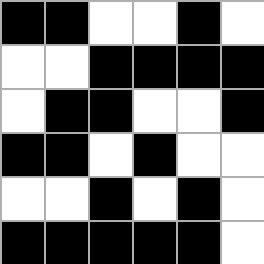[["black", "black", "white", "white", "black", "white"], ["white", "white", "black", "black", "black", "black"], ["white", "black", "black", "white", "white", "black"], ["black", "black", "white", "black", "white", "white"], ["white", "white", "black", "white", "black", "white"], ["black", "black", "black", "black", "black", "white"]]